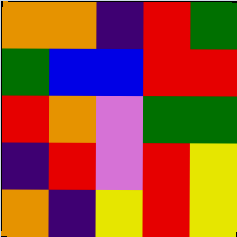[["orange", "orange", "indigo", "red", "green"], ["green", "blue", "blue", "red", "red"], ["red", "orange", "violet", "green", "green"], ["indigo", "red", "violet", "red", "yellow"], ["orange", "indigo", "yellow", "red", "yellow"]]